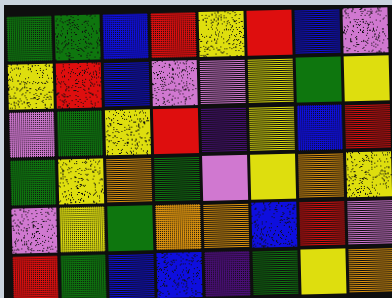[["green", "green", "blue", "red", "yellow", "red", "blue", "violet"], ["yellow", "red", "blue", "violet", "violet", "yellow", "green", "yellow"], ["violet", "green", "yellow", "red", "indigo", "yellow", "blue", "red"], ["green", "yellow", "orange", "green", "violet", "yellow", "orange", "yellow"], ["violet", "yellow", "green", "orange", "orange", "blue", "red", "violet"], ["red", "green", "blue", "blue", "indigo", "green", "yellow", "orange"]]